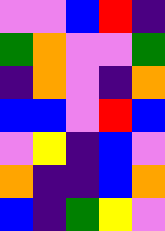[["violet", "violet", "blue", "red", "indigo"], ["green", "orange", "violet", "violet", "green"], ["indigo", "orange", "violet", "indigo", "orange"], ["blue", "blue", "violet", "red", "blue"], ["violet", "yellow", "indigo", "blue", "violet"], ["orange", "indigo", "indigo", "blue", "orange"], ["blue", "indigo", "green", "yellow", "violet"]]